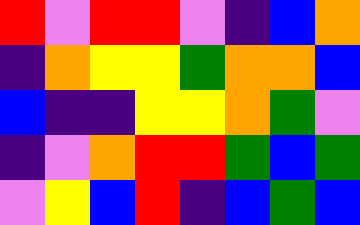[["red", "violet", "red", "red", "violet", "indigo", "blue", "orange"], ["indigo", "orange", "yellow", "yellow", "green", "orange", "orange", "blue"], ["blue", "indigo", "indigo", "yellow", "yellow", "orange", "green", "violet"], ["indigo", "violet", "orange", "red", "red", "green", "blue", "green"], ["violet", "yellow", "blue", "red", "indigo", "blue", "green", "blue"]]